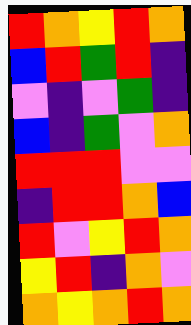[["red", "orange", "yellow", "red", "orange"], ["blue", "red", "green", "red", "indigo"], ["violet", "indigo", "violet", "green", "indigo"], ["blue", "indigo", "green", "violet", "orange"], ["red", "red", "red", "violet", "violet"], ["indigo", "red", "red", "orange", "blue"], ["red", "violet", "yellow", "red", "orange"], ["yellow", "red", "indigo", "orange", "violet"], ["orange", "yellow", "orange", "red", "orange"]]